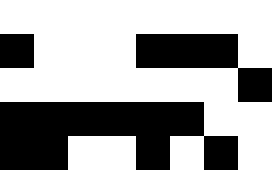[["white", "white", "white", "white", "white", "white", "white", "white"], ["black", "white", "white", "white", "black", "black", "black", "white"], ["white", "white", "white", "white", "white", "white", "white", "black"], ["black", "black", "black", "black", "black", "black", "white", "white"], ["black", "black", "white", "white", "black", "white", "black", "white"]]